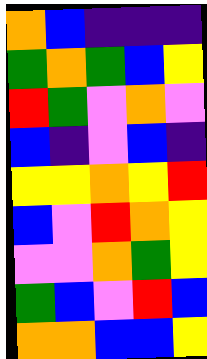[["orange", "blue", "indigo", "indigo", "indigo"], ["green", "orange", "green", "blue", "yellow"], ["red", "green", "violet", "orange", "violet"], ["blue", "indigo", "violet", "blue", "indigo"], ["yellow", "yellow", "orange", "yellow", "red"], ["blue", "violet", "red", "orange", "yellow"], ["violet", "violet", "orange", "green", "yellow"], ["green", "blue", "violet", "red", "blue"], ["orange", "orange", "blue", "blue", "yellow"]]